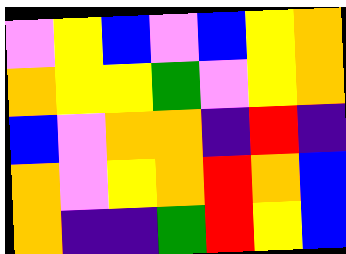[["violet", "yellow", "blue", "violet", "blue", "yellow", "orange"], ["orange", "yellow", "yellow", "green", "violet", "yellow", "orange"], ["blue", "violet", "orange", "orange", "indigo", "red", "indigo"], ["orange", "violet", "yellow", "orange", "red", "orange", "blue"], ["orange", "indigo", "indigo", "green", "red", "yellow", "blue"]]